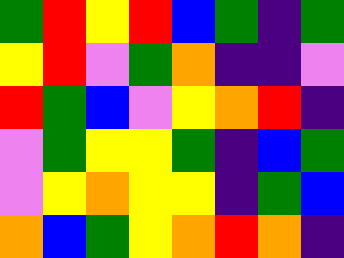[["green", "red", "yellow", "red", "blue", "green", "indigo", "green"], ["yellow", "red", "violet", "green", "orange", "indigo", "indigo", "violet"], ["red", "green", "blue", "violet", "yellow", "orange", "red", "indigo"], ["violet", "green", "yellow", "yellow", "green", "indigo", "blue", "green"], ["violet", "yellow", "orange", "yellow", "yellow", "indigo", "green", "blue"], ["orange", "blue", "green", "yellow", "orange", "red", "orange", "indigo"]]